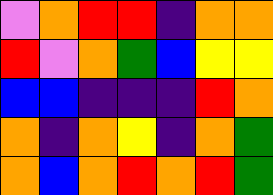[["violet", "orange", "red", "red", "indigo", "orange", "orange"], ["red", "violet", "orange", "green", "blue", "yellow", "yellow"], ["blue", "blue", "indigo", "indigo", "indigo", "red", "orange"], ["orange", "indigo", "orange", "yellow", "indigo", "orange", "green"], ["orange", "blue", "orange", "red", "orange", "red", "green"]]